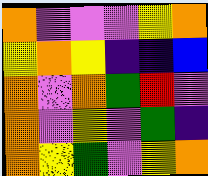[["orange", "violet", "violet", "violet", "yellow", "orange"], ["yellow", "orange", "yellow", "indigo", "indigo", "blue"], ["orange", "violet", "orange", "green", "red", "violet"], ["orange", "violet", "yellow", "violet", "green", "indigo"], ["orange", "yellow", "green", "violet", "yellow", "orange"]]